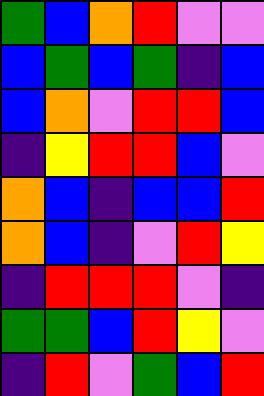[["green", "blue", "orange", "red", "violet", "violet"], ["blue", "green", "blue", "green", "indigo", "blue"], ["blue", "orange", "violet", "red", "red", "blue"], ["indigo", "yellow", "red", "red", "blue", "violet"], ["orange", "blue", "indigo", "blue", "blue", "red"], ["orange", "blue", "indigo", "violet", "red", "yellow"], ["indigo", "red", "red", "red", "violet", "indigo"], ["green", "green", "blue", "red", "yellow", "violet"], ["indigo", "red", "violet", "green", "blue", "red"]]